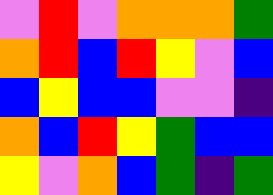[["violet", "red", "violet", "orange", "orange", "orange", "green"], ["orange", "red", "blue", "red", "yellow", "violet", "blue"], ["blue", "yellow", "blue", "blue", "violet", "violet", "indigo"], ["orange", "blue", "red", "yellow", "green", "blue", "blue"], ["yellow", "violet", "orange", "blue", "green", "indigo", "green"]]